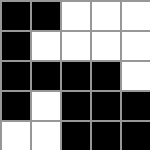[["black", "black", "white", "white", "white"], ["black", "white", "white", "white", "white"], ["black", "black", "black", "black", "white"], ["black", "white", "black", "black", "black"], ["white", "white", "black", "black", "black"]]